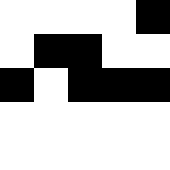[["white", "white", "white", "white", "black"], ["white", "black", "black", "white", "white"], ["black", "white", "black", "black", "black"], ["white", "white", "white", "white", "white"], ["white", "white", "white", "white", "white"]]